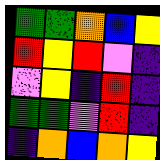[["green", "green", "orange", "blue", "yellow"], ["red", "yellow", "red", "violet", "indigo"], ["violet", "yellow", "indigo", "red", "indigo"], ["green", "green", "violet", "red", "indigo"], ["indigo", "orange", "blue", "orange", "yellow"]]